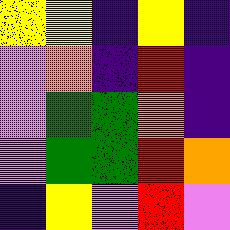[["yellow", "yellow", "indigo", "yellow", "indigo"], ["violet", "orange", "indigo", "red", "indigo"], ["violet", "green", "green", "orange", "indigo"], ["violet", "green", "green", "red", "orange"], ["indigo", "yellow", "violet", "red", "violet"]]